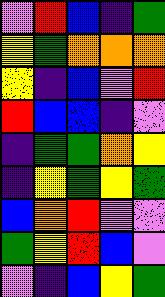[["violet", "red", "blue", "indigo", "green"], ["yellow", "green", "orange", "orange", "orange"], ["yellow", "indigo", "blue", "violet", "red"], ["red", "blue", "blue", "indigo", "violet"], ["indigo", "green", "green", "orange", "yellow"], ["indigo", "yellow", "green", "yellow", "green"], ["blue", "orange", "red", "violet", "violet"], ["green", "yellow", "red", "blue", "violet"], ["violet", "indigo", "blue", "yellow", "green"]]